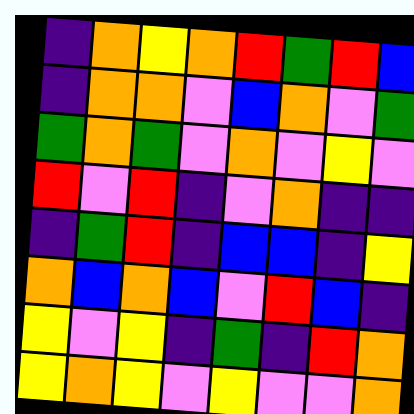[["indigo", "orange", "yellow", "orange", "red", "green", "red", "blue"], ["indigo", "orange", "orange", "violet", "blue", "orange", "violet", "green"], ["green", "orange", "green", "violet", "orange", "violet", "yellow", "violet"], ["red", "violet", "red", "indigo", "violet", "orange", "indigo", "indigo"], ["indigo", "green", "red", "indigo", "blue", "blue", "indigo", "yellow"], ["orange", "blue", "orange", "blue", "violet", "red", "blue", "indigo"], ["yellow", "violet", "yellow", "indigo", "green", "indigo", "red", "orange"], ["yellow", "orange", "yellow", "violet", "yellow", "violet", "violet", "orange"]]